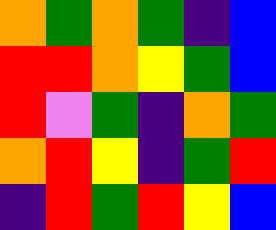[["orange", "green", "orange", "green", "indigo", "blue"], ["red", "red", "orange", "yellow", "green", "blue"], ["red", "violet", "green", "indigo", "orange", "green"], ["orange", "red", "yellow", "indigo", "green", "red"], ["indigo", "red", "green", "red", "yellow", "blue"]]